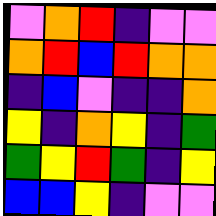[["violet", "orange", "red", "indigo", "violet", "violet"], ["orange", "red", "blue", "red", "orange", "orange"], ["indigo", "blue", "violet", "indigo", "indigo", "orange"], ["yellow", "indigo", "orange", "yellow", "indigo", "green"], ["green", "yellow", "red", "green", "indigo", "yellow"], ["blue", "blue", "yellow", "indigo", "violet", "violet"]]